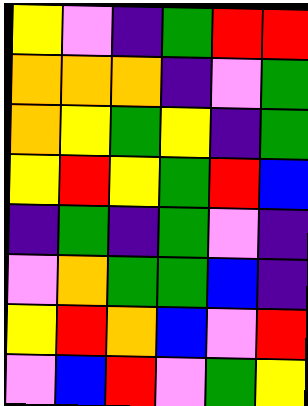[["yellow", "violet", "indigo", "green", "red", "red"], ["orange", "orange", "orange", "indigo", "violet", "green"], ["orange", "yellow", "green", "yellow", "indigo", "green"], ["yellow", "red", "yellow", "green", "red", "blue"], ["indigo", "green", "indigo", "green", "violet", "indigo"], ["violet", "orange", "green", "green", "blue", "indigo"], ["yellow", "red", "orange", "blue", "violet", "red"], ["violet", "blue", "red", "violet", "green", "yellow"]]